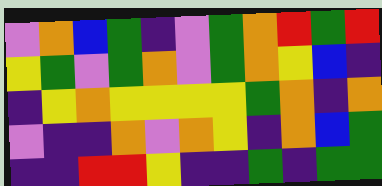[["violet", "orange", "blue", "green", "indigo", "violet", "green", "orange", "red", "green", "red"], ["yellow", "green", "violet", "green", "orange", "violet", "green", "orange", "yellow", "blue", "indigo"], ["indigo", "yellow", "orange", "yellow", "yellow", "yellow", "yellow", "green", "orange", "indigo", "orange"], ["violet", "indigo", "indigo", "orange", "violet", "orange", "yellow", "indigo", "orange", "blue", "green"], ["indigo", "indigo", "red", "red", "yellow", "indigo", "indigo", "green", "indigo", "green", "green"]]